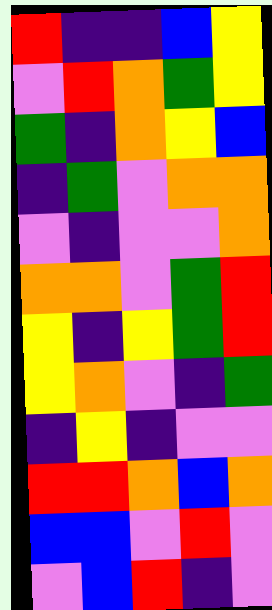[["red", "indigo", "indigo", "blue", "yellow"], ["violet", "red", "orange", "green", "yellow"], ["green", "indigo", "orange", "yellow", "blue"], ["indigo", "green", "violet", "orange", "orange"], ["violet", "indigo", "violet", "violet", "orange"], ["orange", "orange", "violet", "green", "red"], ["yellow", "indigo", "yellow", "green", "red"], ["yellow", "orange", "violet", "indigo", "green"], ["indigo", "yellow", "indigo", "violet", "violet"], ["red", "red", "orange", "blue", "orange"], ["blue", "blue", "violet", "red", "violet"], ["violet", "blue", "red", "indigo", "violet"]]